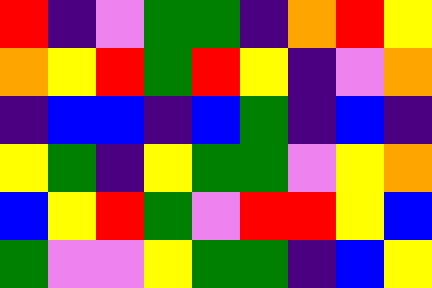[["red", "indigo", "violet", "green", "green", "indigo", "orange", "red", "yellow"], ["orange", "yellow", "red", "green", "red", "yellow", "indigo", "violet", "orange"], ["indigo", "blue", "blue", "indigo", "blue", "green", "indigo", "blue", "indigo"], ["yellow", "green", "indigo", "yellow", "green", "green", "violet", "yellow", "orange"], ["blue", "yellow", "red", "green", "violet", "red", "red", "yellow", "blue"], ["green", "violet", "violet", "yellow", "green", "green", "indigo", "blue", "yellow"]]